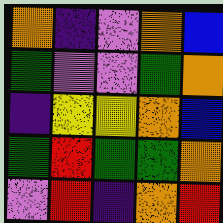[["orange", "indigo", "violet", "orange", "blue"], ["green", "violet", "violet", "green", "orange"], ["indigo", "yellow", "yellow", "orange", "blue"], ["green", "red", "green", "green", "orange"], ["violet", "red", "indigo", "orange", "red"]]